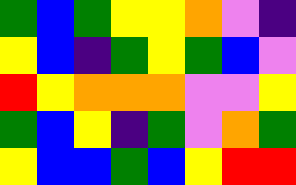[["green", "blue", "green", "yellow", "yellow", "orange", "violet", "indigo"], ["yellow", "blue", "indigo", "green", "yellow", "green", "blue", "violet"], ["red", "yellow", "orange", "orange", "orange", "violet", "violet", "yellow"], ["green", "blue", "yellow", "indigo", "green", "violet", "orange", "green"], ["yellow", "blue", "blue", "green", "blue", "yellow", "red", "red"]]